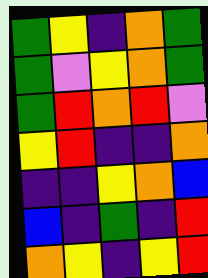[["green", "yellow", "indigo", "orange", "green"], ["green", "violet", "yellow", "orange", "green"], ["green", "red", "orange", "red", "violet"], ["yellow", "red", "indigo", "indigo", "orange"], ["indigo", "indigo", "yellow", "orange", "blue"], ["blue", "indigo", "green", "indigo", "red"], ["orange", "yellow", "indigo", "yellow", "red"]]